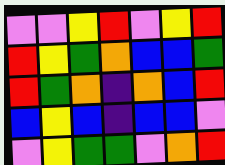[["violet", "violet", "yellow", "red", "violet", "yellow", "red"], ["red", "yellow", "green", "orange", "blue", "blue", "green"], ["red", "green", "orange", "indigo", "orange", "blue", "red"], ["blue", "yellow", "blue", "indigo", "blue", "blue", "violet"], ["violet", "yellow", "green", "green", "violet", "orange", "red"]]